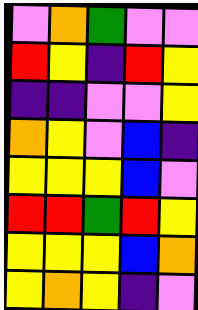[["violet", "orange", "green", "violet", "violet"], ["red", "yellow", "indigo", "red", "yellow"], ["indigo", "indigo", "violet", "violet", "yellow"], ["orange", "yellow", "violet", "blue", "indigo"], ["yellow", "yellow", "yellow", "blue", "violet"], ["red", "red", "green", "red", "yellow"], ["yellow", "yellow", "yellow", "blue", "orange"], ["yellow", "orange", "yellow", "indigo", "violet"]]